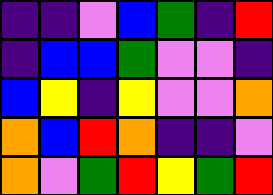[["indigo", "indigo", "violet", "blue", "green", "indigo", "red"], ["indigo", "blue", "blue", "green", "violet", "violet", "indigo"], ["blue", "yellow", "indigo", "yellow", "violet", "violet", "orange"], ["orange", "blue", "red", "orange", "indigo", "indigo", "violet"], ["orange", "violet", "green", "red", "yellow", "green", "red"]]